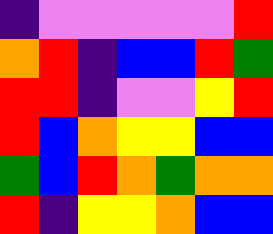[["indigo", "violet", "violet", "violet", "violet", "violet", "red"], ["orange", "red", "indigo", "blue", "blue", "red", "green"], ["red", "red", "indigo", "violet", "violet", "yellow", "red"], ["red", "blue", "orange", "yellow", "yellow", "blue", "blue"], ["green", "blue", "red", "orange", "green", "orange", "orange"], ["red", "indigo", "yellow", "yellow", "orange", "blue", "blue"]]